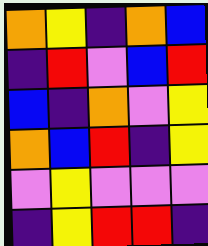[["orange", "yellow", "indigo", "orange", "blue"], ["indigo", "red", "violet", "blue", "red"], ["blue", "indigo", "orange", "violet", "yellow"], ["orange", "blue", "red", "indigo", "yellow"], ["violet", "yellow", "violet", "violet", "violet"], ["indigo", "yellow", "red", "red", "indigo"]]